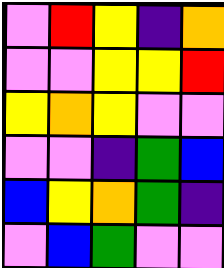[["violet", "red", "yellow", "indigo", "orange"], ["violet", "violet", "yellow", "yellow", "red"], ["yellow", "orange", "yellow", "violet", "violet"], ["violet", "violet", "indigo", "green", "blue"], ["blue", "yellow", "orange", "green", "indigo"], ["violet", "blue", "green", "violet", "violet"]]